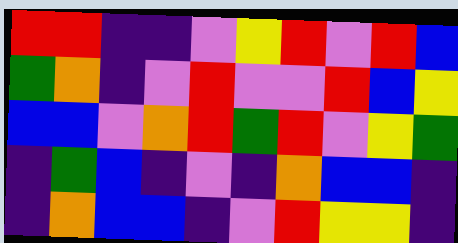[["red", "red", "indigo", "indigo", "violet", "yellow", "red", "violet", "red", "blue"], ["green", "orange", "indigo", "violet", "red", "violet", "violet", "red", "blue", "yellow"], ["blue", "blue", "violet", "orange", "red", "green", "red", "violet", "yellow", "green"], ["indigo", "green", "blue", "indigo", "violet", "indigo", "orange", "blue", "blue", "indigo"], ["indigo", "orange", "blue", "blue", "indigo", "violet", "red", "yellow", "yellow", "indigo"]]